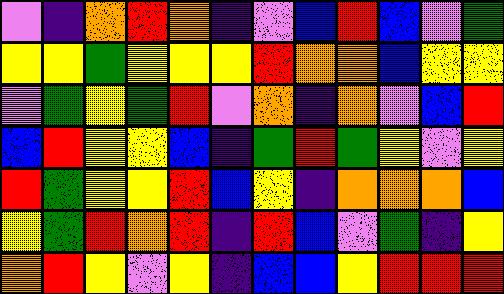[["violet", "indigo", "orange", "red", "orange", "indigo", "violet", "blue", "red", "blue", "violet", "green"], ["yellow", "yellow", "green", "yellow", "yellow", "yellow", "red", "orange", "orange", "blue", "yellow", "yellow"], ["violet", "green", "yellow", "green", "red", "violet", "orange", "indigo", "orange", "violet", "blue", "red"], ["blue", "red", "yellow", "yellow", "blue", "indigo", "green", "red", "green", "yellow", "violet", "yellow"], ["red", "green", "yellow", "yellow", "red", "blue", "yellow", "indigo", "orange", "orange", "orange", "blue"], ["yellow", "green", "red", "orange", "red", "indigo", "red", "blue", "violet", "green", "indigo", "yellow"], ["orange", "red", "yellow", "violet", "yellow", "indigo", "blue", "blue", "yellow", "red", "red", "red"]]